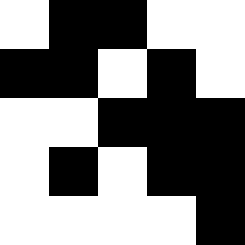[["white", "black", "black", "white", "white"], ["black", "black", "white", "black", "white"], ["white", "white", "black", "black", "black"], ["white", "black", "white", "black", "black"], ["white", "white", "white", "white", "black"]]